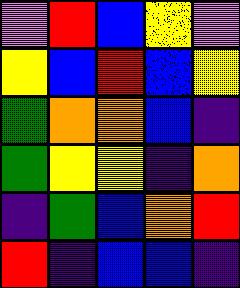[["violet", "red", "blue", "yellow", "violet"], ["yellow", "blue", "red", "blue", "yellow"], ["green", "orange", "orange", "blue", "indigo"], ["green", "yellow", "yellow", "indigo", "orange"], ["indigo", "green", "blue", "orange", "red"], ["red", "indigo", "blue", "blue", "indigo"]]